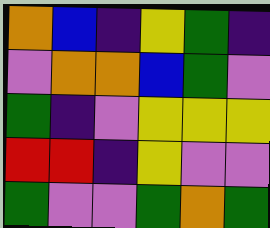[["orange", "blue", "indigo", "yellow", "green", "indigo"], ["violet", "orange", "orange", "blue", "green", "violet"], ["green", "indigo", "violet", "yellow", "yellow", "yellow"], ["red", "red", "indigo", "yellow", "violet", "violet"], ["green", "violet", "violet", "green", "orange", "green"]]